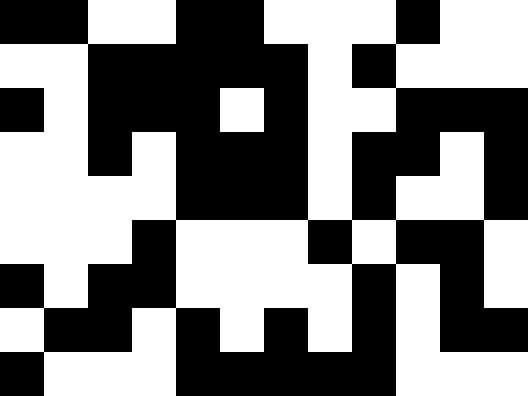[["black", "black", "white", "white", "black", "black", "white", "white", "white", "black", "white", "white"], ["white", "white", "black", "black", "black", "black", "black", "white", "black", "white", "white", "white"], ["black", "white", "black", "black", "black", "white", "black", "white", "white", "black", "black", "black"], ["white", "white", "black", "white", "black", "black", "black", "white", "black", "black", "white", "black"], ["white", "white", "white", "white", "black", "black", "black", "white", "black", "white", "white", "black"], ["white", "white", "white", "black", "white", "white", "white", "black", "white", "black", "black", "white"], ["black", "white", "black", "black", "white", "white", "white", "white", "black", "white", "black", "white"], ["white", "black", "black", "white", "black", "white", "black", "white", "black", "white", "black", "black"], ["black", "white", "white", "white", "black", "black", "black", "black", "black", "white", "white", "white"]]